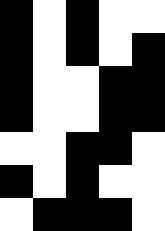[["black", "white", "black", "white", "white"], ["black", "white", "black", "white", "black"], ["black", "white", "white", "black", "black"], ["black", "white", "white", "black", "black"], ["white", "white", "black", "black", "white"], ["black", "white", "black", "white", "white"], ["white", "black", "black", "black", "white"]]